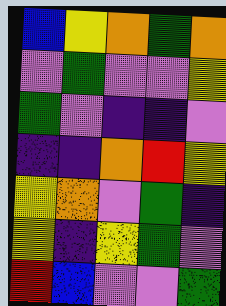[["blue", "yellow", "orange", "green", "orange"], ["violet", "green", "violet", "violet", "yellow"], ["green", "violet", "indigo", "indigo", "violet"], ["indigo", "indigo", "orange", "red", "yellow"], ["yellow", "orange", "violet", "green", "indigo"], ["yellow", "indigo", "yellow", "green", "violet"], ["red", "blue", "violet", "violet", "green"]]